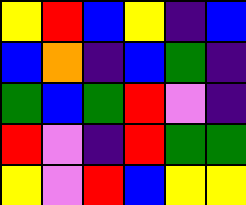[["yellow", "red", "blue", "yellow", "indigo", "blue"], ["blue", "orange", "indigo", "blue", "green", "indigo"], ["green", "blue", "green", "red", "violet", "indigo"], ["red", "violet", "indigo", "red", "green", "green"], ["yellow", "violet", "red", "blue", "yellow", "yellow"]]